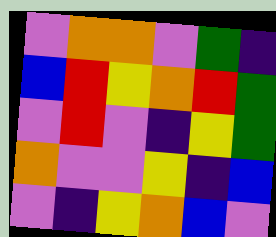[["violet", "orange", "orange", "violet", "green", "indigo"], ["blue", "red", "yellow", "orange", "red", "green"], ["violet", "red", "violet", "indigo", "yellow", "green"], ["orange", "violet", "violet", "yellow", "indigo", "blue"], ["violet", "indigo", "yellow", "orange", "blue", "violet"]]